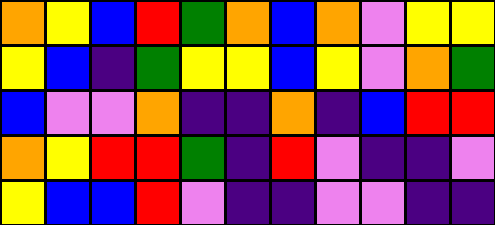[["orange", "yellow", "blue", "red", "green", "orange", "blue", "orange", "violet", "yellow", "yellow"], ["yellow", "blue", "indigo", "green", "yellow", "yellow", "blue", "yellow", "violet", "orange", "green"], ["blue", "violet", "violet", "orange", "indigo", "indigo", "orange", "indigo", "blue", "red", "red"], ["orange", "yellow", "red", "red", "green", "indigo", "red", "violet", "indigo", "indigo", "violet"], ["yellow", "blue", "blue", "red", "violet", "indigo", "indigo", "violet", "violet", "indigo", "indigo"]]